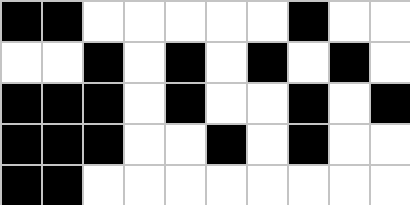[["black", "black", "white", "white", "white", "white", "white", "black", "white", "white"], ["white", "white", "black", "white", "black", "white", "black", "white", "black", "white"], ["black", "black", "black", "white", "black", "white", "white", "black", "white", "black"], ["black", "black", "black", "white", "white", "black", "white", "black", "white", "white"], ["black", "black", "white", "white", "white", "white", "white", "white", "white", "white"]]